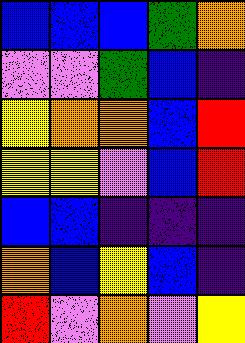[["blue", "blue", "blue", "green", "orange"], ["violet", "violet", "green", "blue", "indigo"], ["yellow", "orange", "orange", "blue", "red"], ["yellow", "yellow", "violet", "blue", "red"], ["blue", "blue", "indigo", "indigo", "indigo"], ["orange", "blue", "yellow", "blue", "indigo"], ["red", "violet", "orange", "violet", "yellow"]]